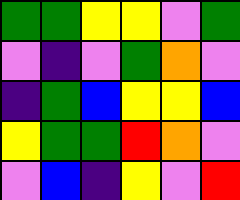[["green", "green", "yellow", "yellow", "violet", "green"], ["violet", "indigo", "violet", "green", "orange", "violet"], ["indigo", "green", "blue", "yellow", "yellow", "blue"], ["yellow", "green", "green", "red", "orange", "violet"], ["violet", "blue", "indigo", "yellow", "violet", "red"]]